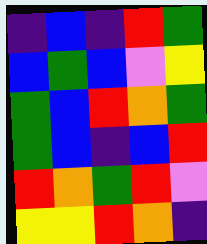[["indigo", "blue", "indigo", "red", "green"], ["blue", "green", "blue", "violet", "yellow"], ["green", "blue", "red", "orange", "green"], ["green", "blue", "indigo", "blue", "red"], ["red", "orange", "green", "red", "violet"], ["yellow", "yellow", "red", "orange", "indigo"]]